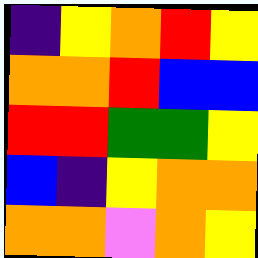[["indigo", "yellow", "orange", "red", "yellow"], ["orange", "orange", "red", "blue", "blue"], ["red", "red", "green", "green", "yellow"], ["blue", "indigo", "yellow", "orange", "orange"], ["orange", "orange", "violet", "orange", "yellow"]]